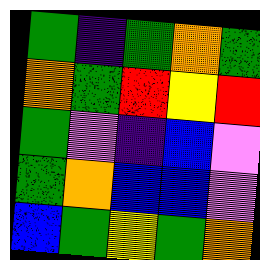[["green", "indigo", "green", "orange", "green"], ["orange", "green", "red", "yellow", "red"], ["green", "violet", "indigo", "blue", "violet"], ["green", "orange", "blue", "blue", "violet"], ["blue", "green", "yellow", "green", "orange"]]